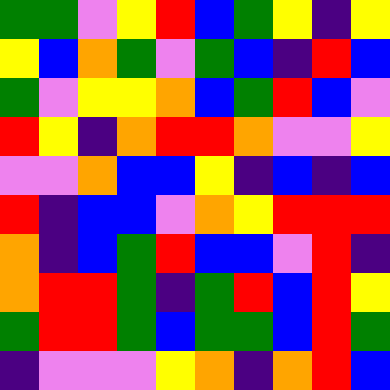[["green", "green", "violet", "yellow", "red", "blue", "green", "yellow", "indigo", "yellow"], ["yellow", "blue", "orange", "green", "violet", "green", "blue", "indigo", "red", "blue"], ["green", "violet", "yellow", "yellow", "orange", "blue", "green", "red", "blue", "violet"], ["red", "yellow", "indigo", "orange", "red", "red", "orange", "violet", "violet", "yellow"], ["violet", "violet", "orange", "blue", "blue", "yellow", "indigo", "blue", "indigo", "blue"], ["red", "indigo", "blue", "blue", "violet", "orange", "yellow", "red", "red", "red"], ["orange", "indigo", "blue", "green", "red", "blue", "blue", "violet", "red", "indigo"], ["orange", "red", "red", "green", "indigo", "green", "red", "blue", "red", "yellow"], ["green", "red", "red", "green", "blue", "green", "green", "blue", "red", "green"], ["indigo", "violet", "violet", "violet", "yellow", "orange", "indigo", "orange", "red", "blue"]]